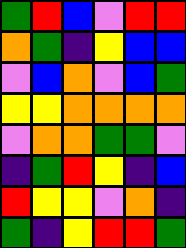[["green", "red", "blue", "violet", "red", "red"], ["orange", "green", "indigo", "yellow", "blue", "blue"], ["violet", "blue", "orange", "violet", "blue", "green"], ["yellow", "yellow", "orange", "orange", "orange", "orange"], ["violet", "orange", "orange", "green", "green", "violet"], ["indigo", "green", "red", "yellow", "indigo", "blue"], ["red", "yellow", "yellow", "violet", "orange", "indigo"], ["green", "indigo", "yellow", "red", "red", "green"]]